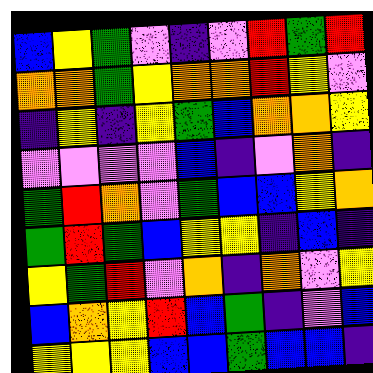[["blue", "yellow", "green", "violet", "indigo", "violet", "red", "green", "red"], ["orange", "orange", "green", "yellow", "orange", "orange", "red", "yellow", "violet"], ["indigo", "yellow", "indigo", "yellow", "green", "blue", "orange", "orange", "yellow"], ["violet", "violet", "violet", "violet", "blue", "indigo", "violet", "orange", "indigo"], ["green", "red", "orange", "violet", "green", "blue", "blue", "yellow", "orange"], ["green", "red", "green", "blue", "yellow", "yellow", "indigo", "blue", "indigo"], ["yellow", "green", "red", "violet", "orange", "indigo", "orange", "violet", "yellow"], ["blue", "orange", "yellow", "red", "blue", "green", "indigo", "violet", "blue"], ["yellow", "yellow", "yellow", "blue", "blue", "green", "blue", "blue", "indigo"]]